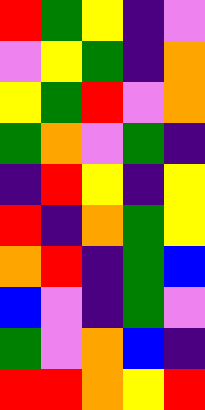[["red", "green", "yellow", "indigo", "violet"], ["violet", "yellow", "green", "indigo", "orange"], ["yellow", "green", "red", "violet", "orange"], ["green", "orange", "violet", "green", "indigo"], ["indigo", "red", "yellow", "indigo", "yellow"], ["red", "indigo", "orange", "green", "yellow"], ["orange", "red", "indigo", "green", "blue"], ["blue", "violet", "indigo", "green", "violet"], ["green", "violet", "orange", "blue", "indigo"], ["red", "red", "orange", "yellow", "red"]]